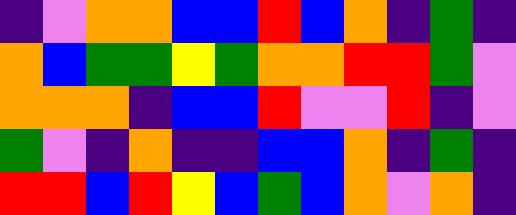[["indigo", "violet", "orange", "orange", "blue", "blue", "red", "blue", "orange", "indigo", "green", "indigo"], ["orange", "blue", "green", "green", "yellow", "green", "orange", "orange", "red", "red", "green", "violet"], ["orange", "orange", "orange", "indigo", "blue", "blue", "red", "violet", "violet", "red", "indigo", "violet"], ["green", "violet", "indigo", "orange", "indigo", "indigo", "blue", "blue", "orange", "indigo", "green", "indigo"], ["red", "red", "blue", "red", "yellow", "blue", "green", "blue", "orange", "violet", "orange", "indigo"]]